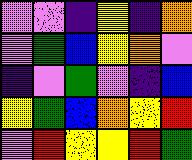[["violet", "violet", "indigo", "yellow", "indigo", "orange"], ["violet", "green", "blue", "yellow", "orange", "violet"], ["indigo", "violet", "green", "violet", "indigo", "blue"], ["yellow", "green", "blue", "orange", "yellow", "red"], ["violet", "red", "yellow", "yellow", "red", "green"]]